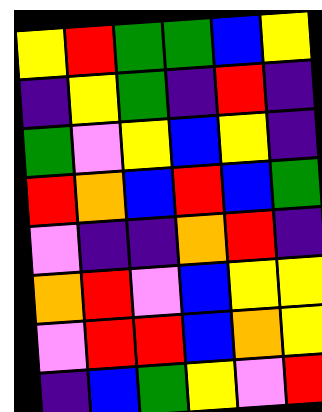[["yellow", "red", "green", "green", "blue", "yellow"], ["indigo", "yellow", "green", "indigo", "red", "indigo"], ["green", "violet", "yellow", "blue", "yellow", "indigo"], ["red", "orange", "blue", "red", "blue", "green"], ["violet", "indigo", "indigo", "orange", "red", "indigo"], ["orange", "red", "violet", "blue", "yellow", "yellow"], ["violet", "red", "red", "blue", "orange", "yellow"], ["indigo", "blue", "green", "yellow", "violet", "red"]]